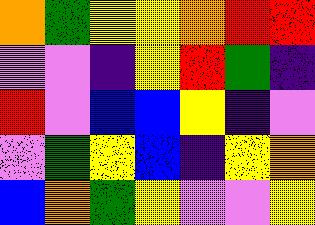[["orange", "green", "yellow", "yellow", "orange", "red", "red"], ["violet", "violet", "indigo", "yellow", "red", "green", "indigo"], ["red", "violet", "blue", "blue", "yellow", "indigo", "violet"], ["violet", "green", "yellow", "blue", "indigo", "yellow", "orange"], ["blue", "orange", "green", "yellow", "violet", "violet", "yellow"]]